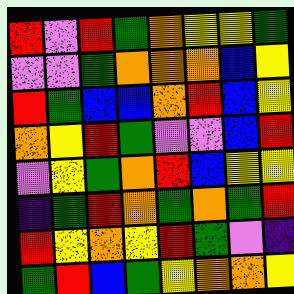[["red", "violet", "red", "green", "orange", "yellow", "yellow", "green"], ["violet", "violet", "green", "orange", "orange", "orange", "blue", "yellow"], ["red", "green", "blue", "blue", "orange", "red", "blue", "yellow"], ["orange", "yellow", "red", "green", "violet", "violet", "blue", "red"], ["violet", "yellow", "green", "orange", "red", "blue", "yellow", "yellow"], ["indigo", "green", "red", "orange", "green", "orange", "green", "red"], ["red", "yellow", "orange", "yellow", "red", "green", "violet", "indigo"], ["green", "red", "blue", "green", "yellow", "orange", "orange", "yellow"]]